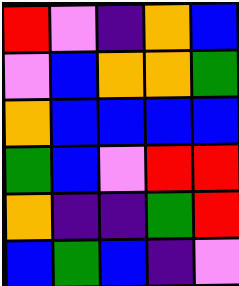[["red", "violet", "indigo", "orange", "blue"], ["violet", "blue", "orange", "orange", "green"], ["orange", "blue", "blue", "blue", "blue"], ["green", "blue", "violet", "red", "red"], ["orange", "indigo", "indigo", "green", "red"], ["blue", "green", "blue", "indigo", "violet"]]